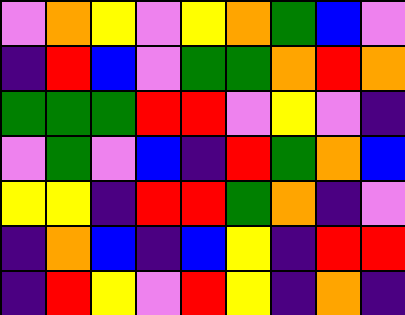[["violet", "orange", "yellow", "violet", "yellow", "orange", "green", "blue", "violet"], ["indigo", "red", "blue", "violet", "green", "green", "orange", "red", "orange"], ["green", "green", "green", "red", "red", "violet", "yellow", "violet", "indigo"], ["violet", "green", "violet", "blue", "indigo", "red", "green", "orange", "blue"], ["yellow", "yellow", "indigo", "red", "red", "green", "orange", "indigo", "violet"], ["indigo", "orange", "blue", "indigo", "blue", "yellow", "indigo", "red", "red"], ["indigo", "red", "yellow", "violet", "red", "yellow", "indigo", "orange", "indigo"]]